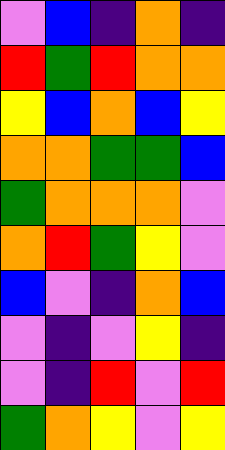[["violet", "blue", "indigo", "orange", "indigo"], ["red", "green", "red", "orange", "orange"], ["yellow", "blue", "orange", "blue", "yellow"], ["orange", "orange", "green", "green", "blue"], ["green", "orange", "orange", "orange", "violet"], ["orange", "red", "green", "yellow", "violet"], ["blue", "violet", "indigo", "orange", "blue"], ["violet", "indigo", "violet", "yellow", "indigo"], ["violet", "indigo", "red", "violet", "red"], ["green", "orange", "yellow", "violet", "yellow"]]